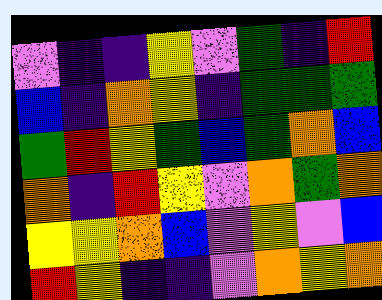[["violet", "indigo", "indigo", "yellow", "violet", "green", "indigo", "red"], ["blue", "indigo", "orange", "yellow", "indigo", "green", "green", "green"], ["green", "red", "yellow", "green", "blue", "green", "orange", "blue"], ["orange", "indigo", "red", "yellow", "violet", "orange", "green", "orange"], ["yellow", "yellow", "orange", "blue", "violet", "yellow", "violet", "blue"], ["red", "yellow", "indigo", "indigo", "violet", "orange", "yellow", "orange"]]